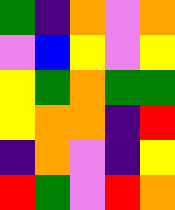[["green", "indigo", "orange", "violet", "orange"], ["violet", "blue", "yellow", "violet", "yellow"], ["yellow", "green", "orange", "green", "green"], ["yellow", "orange", "orange", "indigo", "red"], ["indigo", "orange", "violet", "indigo", "yellow"], ["red", "green", "violet", "red", "orange"]]